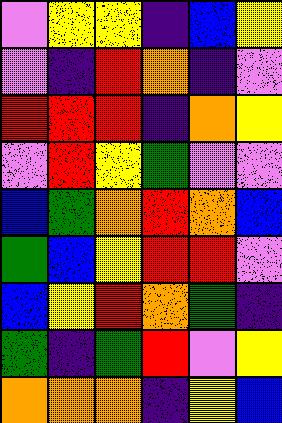[["violet", "yellow", "yellow", "indigo", "blue", "yellow"], ["violet", "indigo", "red", "orange", "indigo", "violet"], ["red", "red", "red", "indigo", "orange", "yellow"], ["violet", "red", "yellow", "green", "violet", "violet"], ["blue", "green", "orange", "red", "orange", "blue"], ["green", "blue", "yellow", "red", "red", "violet"], ["blue", "yellow", "red", "orange", "green", "indigo"], ["green", "indigo", "green", "red", "violet", "yellow"], ["orange", "orange", "orange", "indigo", "yellow", "blue"]]